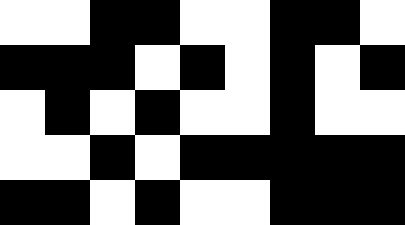[["white", "white", "black", "black", "white", "white", "black", "black", "white"], ["black", "black", "black", "white", "black", "white", "black", "white", "black"], ["white", "black", "white", "black", "white", "white", "black", "white", "white"], ["white", "white", "black", "white", "black", "black", "black", "black", "black"], ["black", "black", "white", "black", "white", "white", "black", "black", "black"]]